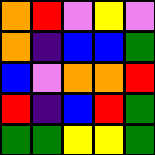[["orange", "red", "violet", "yellow", "violet"], ["orange", "indigo", "blue", "blue", "green"], ["blue", "violet", "orange", "orange", "red"], ["red", "indigo", "blue", "red", "green"], ["green", "green", "yellow", "yellow", "green"]]